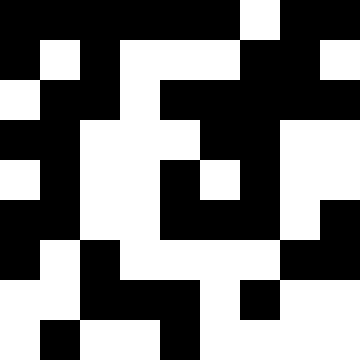[["black", "black", "black", "black", "black", "black", "white", "black", "black"], ["black", "white", "black", "white", "white", "white", "black", "black", "white"], ["white", "black", "black", "white", "black", "black", "black", "black", "black"], ["black", "black", "white", "white", "white", "black", "black", "white", "white"], ["white", "black", "white", "white", "black", "white", "black", "white", "white"], ["black", "black", "white", "white", "black", "black", "black", "white", "black"], ["black", "white", "black", "white", "white", "white", "white", "black", "black"], ["white", "white", "black", "black", "black", "white", "black", "white", "white"], ["white", "black", "white", "white", "black", "white", "white", "white", "white"]]